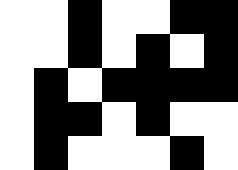[["white", "white", "black", "white", "white", "black", "black"], ["white", "white", "black", "white", "black", "white", "black"], ["white", "black", "white", "black", "black", "black", "black"], ["white", "black", "black", "white", "black", "white", "white"], ["white", "black", "white", "white", "white", "black", "white"]]